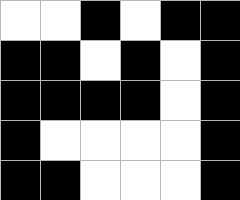[["white", "white", "black", "white", "black", "black"], ["black", "black", "white", "black", "white", "black"], ["black", "black", "black", "black", "white", "black"], ["black", "white", "white", "white", "white", "black"], ["black", "black", "white", "white", "white", "black"]]